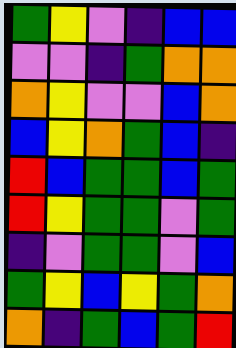[["green", "yellow", "violet", "indigo", "blue", "blue"], ["violet", "violet", "indigo", "green", "orange", "orange"], ["orange", "yellow", "violet", "violet", "blue", "orange"], ["blue", "yellow", "orange", "green", "blue", "indigo"], ["red", "blue", "green", "green", "blue", "green"], ["red", "yellow", "green", "green", "violet", "green"], ["indigo", "violet", "green", "green", "violet", "blue"], ["green", "yellow", "blue", "yellow", "green", "orange"], ["orange", "indigo", "green", "blue", "green", "red"]]